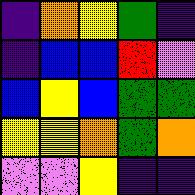[["indigo", "orange", "yellow", "green", "indigo"], ["indigo", "blue", "blue", "red", "violet"], ["blue", "yellow", "blue", "green", "green"], ["yellow", "yellow", "orange", "green", "orange"], ["violet", "violet", "yellow", "indigo", "indigo"]]